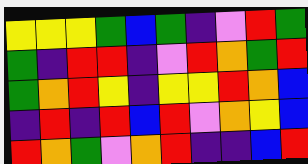[["yellow", "yellow", "yellow", "green", "blue", "green", "indigo", "violet", "red", "green"], ["green", "indigo", "red", "red", "indigo", "violet", "red", "orange", "green", "red"], ["green", "orange", "red", "yellow", "indigo", "yellow", "yellow", "red", "orange", "blue"], ["indigo", "red", "indigo", "red", "blue", "red", "violet", "orange", "yellow", "blue"], ["red", "orange", "green", "violet", "orange", "red", "indigo", "indigo", "blue", "red"]]